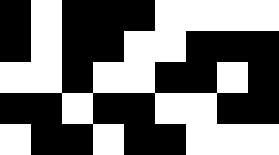[["black", "white", "black", "black", "black", "white", "white", "white", "white"], ["black", "white", "black", "black", "white", "white", "black", "black", "black"], ["white", "white", "black", "white", "white", "black", "black", "white", "black"], ["black", "black", "white", "black", "black", "white", "white", "black", "black"], ["white", "black", "black", "white", "black", "black", "white", "white", "white"]]